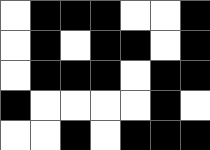[["white", "black", "black", "black", "white", "white", "black"], ["white", "black", "white", "black", "black", "white", "black"], ["white", "black", "black", "black", "white", "black", "black"], ["black", "white", "white", "white", "white", "black", "white"], ["white", "white", "black", "white", "black", "black", "black"]]